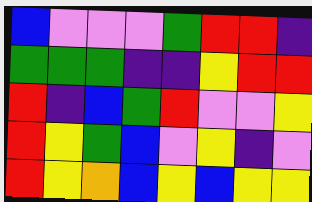[["blue", "violet", "violet", "violet", "green", "red", "red", "indigo"], ["green", "green", "green", "indigo", "indigo", "yellow", "red", "red"], ["red", "indigo", "blue", "green", "red", "violet", "violet", "yellow"], ["red", "yellow", "green", "blue", "violet", "yellow", "indigo", "violet"], ["red", "yellow", "orange", "blue", "yellow", "blue", "yellow", "yellow"]]